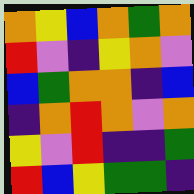[["orange", "yellow", "blue", "orange", "green", "orange"], ["red", "violet", "indigo", "yellow", "orange", "violet"], ["blue", "green", "orange", "orange", "indigo", "blue"], ["indigo", "orange", "red", "orange", "violet", "orange"], ["yellow", "violet", "red", "indigo", "indigo", "green"], ["red", "blue", "yellow", "green", "green", "indigo"]]